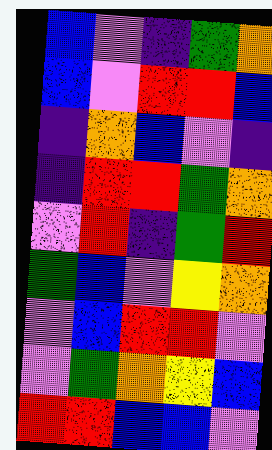[["blue", "violet", "indigo", "green", "orange"], ["blue", "violet", "red", "red", "blue"], ["indigo", "orange", "blue", "violet", "indigo"], ["indigo", "red", "red", "green", "orange"], ["violet", "red", "indigo", "green", "red"], ["green", "blue", "violet", "yellow", "orange"], ["violet", "blue", "red", "red", "violet"], ["violet", "green", "orange", "yellow", "blue"], ["red", "red", "blue", "blue", "violet"]]